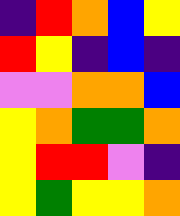[["indigo", "red", "orange", "blue", "yellow"], ["red", "yellow", "indigo", "blue", "indigo"], ["violet", "violet", "orange", "orange", "blue"], ["yellow", "orange", "green", "green", "orange"], ["yellow", "red", "red", "violet", "indigo"], ["yellow", "green", "yellow", "yellow", "orange"]]